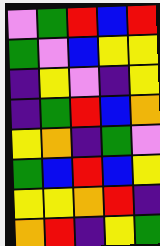[["violet", "green", "red", "blue", "red"], ["green", "violet", "blue", "yellow", "yellow"], ["indigo", "yellow", "violet", "indigo", "yellow"], ["indigo", "green", "red", "blue", "orange"], ["yellow", "orange", "indigo", "green", "violet"], ["green", "blue", "red", "blue", "yellow"], ["yellow", "yellow", "orange", "red", "indigo"], ["orange", "red", "indigo", "yellow", "green"]]